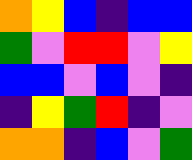[["orange", "yellow", "blue", "indigo", "blue", "blue"], ["green", "violet", "red", "red", "violet", "yellow"], ["blue", "blue", "violet", "blue", "violet", "indigo"], ["indigo", "yellow", "green", "red", "indigo", "violet"], ["orange", "orange", "indigo", "blue", "violet", "green"]]